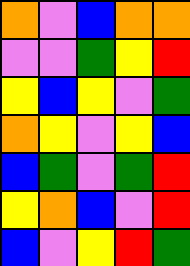[["orange", "violet", "blue", "orange", "orange"], ["violet", "violet", "green", "yellow", "red"], ["yellow", "blue", "yellow", "violet", "green"], ["orange", "yellow", "violet", "yellow", "blue"], ["blue", "green", "violet", "green", "red"], ["yellow", "orange", "blue", "violet", "red"], ["blue", "violet", "yellow", "red", "green"]]